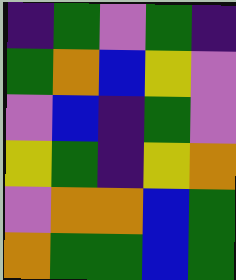[["indigo", "green", "violet", "green", "indigo"], ["green", "orange", "blue", "yellow", "violet"], ["violet", "blue", "indigo", "green", "violet"], ["yellow", "green", "indigo", "yellow", "orange"], ["violet", "orange", "orange", "blue", "green"], ["orange", "green", "green", "blue", "green"]]